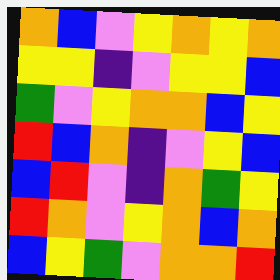[["orange", "blue", "violet", "yellow", "orange", "yellow", "orange"], ["yellow", "yellow", "indigo", "violet", "yellow", "yellow", "blue"], ["green", "violet", "yellow", "orange", "orange", "blue", "yellow"], ["red", "blue", "orange", "indigo", "violet", "yellow", "blue"], ["blue", "red", "violet", "indigo", "orange", "green", "yellow"], ["red", "orange", "violet", "yellow", "orange", "blue", "orange"], ["blue", "yellow", "green", "violet", "orange", "orange", "red"]]